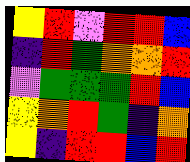[["yellow", "red", "violet", "red", "red", "blue"], ["indigo", "red", "green", "orange", "orange", "red"], ["violet", "green", "green", "green", "red", "blue"], ["yellow", "orange", "red", "green", "indigo", "orange"], ["yellow", "indigo", "red", "red", "blue", "red"]]